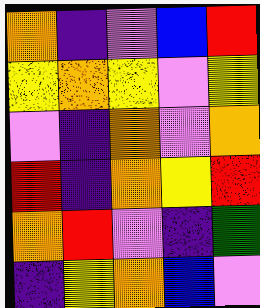[["orange", "indigo", "violet", "blue", "red"], ["yellow", "orange", "yellow", "violet", "yellow"], ["violet", "indigo", "orange", "violet", "orange"], ["red", "indigo", "orange", "yellow", "red"], ["orange", "red", "violet", "indigo", "green"], ["indigo", "yellow", "orange", "blue", "violet"]]